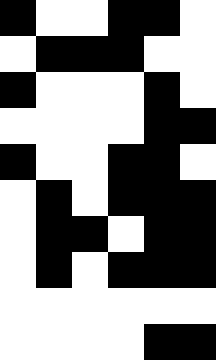[["black", "white", "white", "black", "black", "white"], ["white", "black", "black", "black", "white", "white"], ["black", "white", "white", "white", "black", "white"], ["white", "white", "white", "white", "black", "black"], ["black", "white", "white", "black", "black", "white"], ["white", "black", "white", "black", "black", "black"], ["white", "black", "black", "white", "black", "black"], ["white", "black", "white", "black", "black", "black"], ["white", "white", "white", "white", "white", "white"], ["white", "white", "white", "white", "black", "black"]]